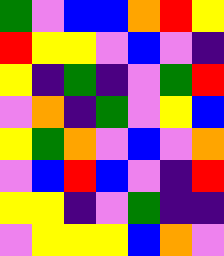[["green", "violet", "blue", "blue", "orange", "red", "yellow"], ["red", "yellow", "yellow", "violet", "blue", "violet", "indigo"], ["yellow", "indigo", "green", "indigo", "violet", "green", "red"], ["violet", "orange", "indigo", "green", "violet", "yellow", "blue"], ["yellow", "green", "orange", "violet", "blue", "violet", "orange"], ["violet", "blue", "red", "blue", "violet", "indigo", "red"], ["yellow", "yellow", "indigo", "violet", "green", "indigo", "indigo"], ["violet", "yellow", "yellow", "yellow", "blue", "orange", "violet"]]